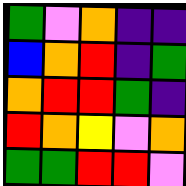[["green", "violet", "orange", "indigo", "indigo"], ["blue", "orange", "red", "indigo", "green"], ["orange", "red", "red", "green", "indigo"], ["red", "orange", "yellow", "violet", "orange"], ["green", "green", "red", "red", "violet"]]